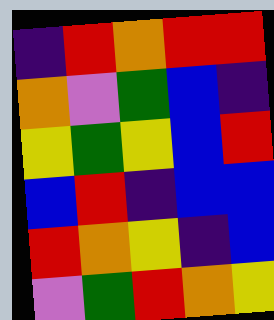[["indigo", "red", "orange", "red", "red"], ["orange", "violet", "green", "blue", "indigo"], ["yellow", "green", "yellow", "blue", "red"], ["blue", "red", "indigo", "blue", "blue"], ["red", "orange", "yellow", "indigo", "blue"], ["violet", "green", "red", "orange", "yellow"]]